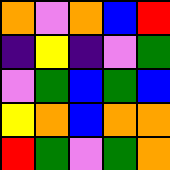[["orange", "violet", "orange", "blue", "red"], ["indigo", "yellow", "indigo", "violet", "green"], ["violet", "green", "blue", "green", "blue"], ["yellow", "orange", "blue", "orange", "orange"], ["red", "green", "violet", "green", "orange"]]